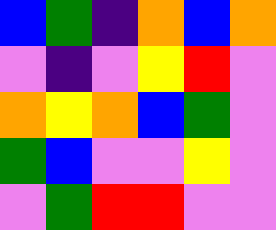[["blue", "green", "indigo", "orange", "blue", "orange"], ["violet", "indigo", "violet", "yellow", "red", "violet"], ["orange", "yellow", "orange", "blue", "green", "violet"], ["green", "blue", "violet", "violet", "yellow", "violet"], ["violet", "green", "red", "red", "violet", "violet"]]